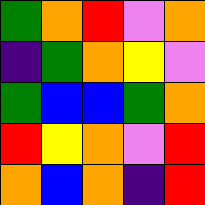[["green", "orange", "red", "violet", "orange"], ["indigo", "green", "orange", "yellow", "violet"], ["green", "blue", "blue", "green", "orange"], ["red", "yellow", "orange", "violet", "red"], ["orange", "blue", "orange", "indigo", "red"]]